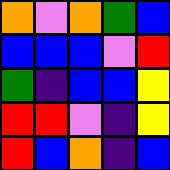[["orange", "violet", "orange", "green", "blue"], ["blue", "blue", "blue", "violet", "red"], ["green", "indigo", "blue", "blue", "yellow"], ["red", "red", "violet", "indigo", "yellow"], ["red", "blue", "orange", "indigo", "blue"]]